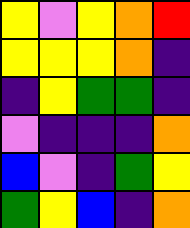[["yellow", "violet", "yellow", "orange", "red"], ["yellow", "yellow", "yellow", "orange", "indigo"], ["indigo", "yellow", "green", "green", "indigo"], ["violet", "indigo", "indigo", "indigo", "orange"], ["blue", "violet", "indigo", "green", "yellow"], ["green", "yellow", "blue", "indigo", "orange"]]